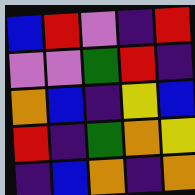[["blue", "red", "violet", "indigo", "red"], ["violet", "violet", "green", "red", "indigo"], ["orange", "blue", "indigo", "yellow", "blue"], ["red", "indigo", "green", "orange", "yellow"], ["indigo", "blue", "orange", "indigo", "orange"]]